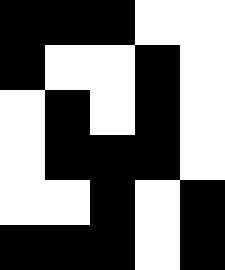[["black", "black", "black", "white", "white"], ["black", "white", "white", "black", "white"], ["white", "black", "white", "black", "white"], ["white", "black", "black", "black", "white"], ["white", "white", "black", "white", "black"], ["black", "black", "black", "white", "black"]]